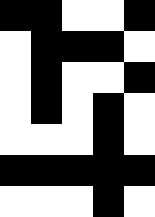[["black", "black", "white", "white", "black"], ["white", "black", "black", "black", "white"], ["white", "black", "white", "white", "black"], ["white", "black", "white", "black", "white"], ["white", "white", "white", "black", "white"], ["black", "black", "black", "black", "black"], ["white", "white", "white", "black", "white"]]